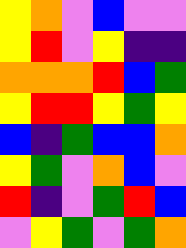[["yellow", "orange", "violet", "blue", "violet", "violet"], ["yellow", "red", "violet", "yellow", "indigo", "indigo"], ["orange", "orange", "orange", "red", "blue", "green"], ["yellow", "red", "red", "yellow", "green", "yellow"], ["blue", "indigo", "green", "blue", "blue", "orange"], ["yellow", "green", "violet", "orange", "blue", "violet"], ["red", "indigo", "violet", "green", "red", "blue"], ["violet", "yellow", "green", "violet", "green", "orange"]]